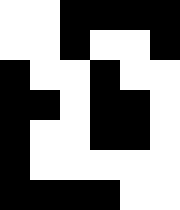[["white", "white", "black", "black", "black", "black"], ["white", "white", "black", "white", "white", "black"], ["black", "white", "white", "black", "white", "white"], ["black", "black", "white", "black", "black", "white"], ["black", "white", "white", "black", "black", "white"], ["black", "white", "white", "white", "white", "white"], ["black", "black", "black", "black", "white", "white"]]